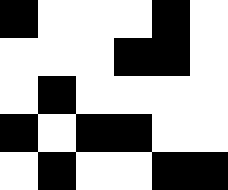[["black", "white", "white", "white", "black", "white"], ["white", "white", "white", "black", "black", "white"], ["white", "black", "white", "white", "white", "white"], ["black", "white", "black", "black", "white", "white"], ["white", "black", "white", "white", "black", "black"]]